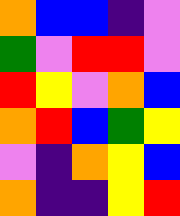[["orange", "blue", "blue", "indigo", "violet"], ["green", "violet", "red", "red", "violet"], ["red", "yellow", "violet", "orange", "blue"], ["orange", "red", "blue", "green", "yellow"], ["violet", "indigo", "orange", "yellow", "blue"], ["orange", "indigo", "indigo", "yellow", "red"]]